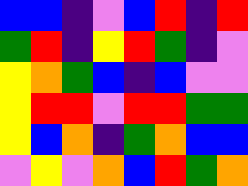[["blue", "blue", "indigo", "violet", "blue", "red", "indigo", "red"], ["green", "red", "indigo", "yellow", "red", "green", "indigo", "violet"], ["yellow", "orange", "green", "blue", "indigo", "blue", "violet", "violet"], ["yellow", "red", "red", "violet", "red", "red", "green", "green"], ["yellow", "blue", "orange", "indigo", "green", "orange", "blue", "blue"], ["violet", "yellow", "violet", "orange", "blue", "red", "green", "orange"]]